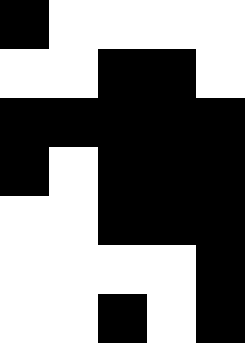[["black", "white", "white", "white", "white"], ["white", "white", "black", "black", "white"], ["black", "black", "black", "black", "black"], ["black", "white", "black", "black", "black"], ["white", "white", "black", "black", "black"], ["white", "white", "white", "white", "black"], ["white", "white", "black", "white", "black"]]